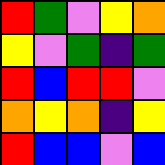[["red", "green", "violet", "yellow", "orange"], ["yellow", "violet", "green", "indigo", "green"], ["red", "blue", "red", "red", "violet"], ["orange", "yellow", "orange", "indigo", "yellow"], ["red", "blue", "blue", "violet", "blue"]]